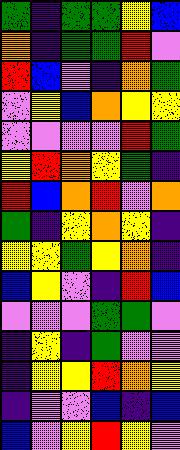[["green", "indigo", "green", "green", "yellow", "blue"], ["orange", "indigo", "green", "green", "red", "violet"], ["red", "blue", "violet", "indigo", "orange", "green"], ["violet", "yellow", "blue", "orange", "yellow", "yellow"], ["violet", "violet", "violet", "violet", "red", "green"], ["yellow", "red", "orange", "yellow", "green", "indigo"], ["red", "blue", "orange", "red", "violet", "orange"], ["green", "indigo", "yellow", "orange", "yellow", "indigo"], ["yellow", "yellow", "green", "yellow", "orange", "indigo"], ["blue", "yellow", "violet", "indigo", "red", "blue"], ["violet", "violet", "violet", "green", "green", "violet"], ["indigo", "yellow", "indigo", "green", "violet", "violet"], ["indigo", "yellow", "yellow", "red", "orange", "yellow"], ["indigo", "violet", "violet", "blue", "indigo", "blue"], ["blue", "violet", "yellow", "red", "yellow", "violet"]]